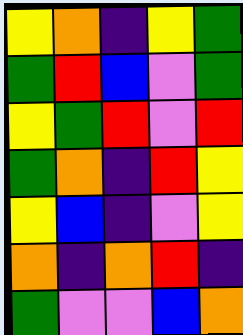[["yellow", "orange", "indigo", "yellow", "green"], ["green", "red", "blue", "violet", "green"], ["yellow", "green", "red", "violet", "red"], ["green", "orange", "indigo", "red", "yellow"], ["yellow", "blue", "indigo", "violet", "yellow"], ["orange", "indigo", "orange", "red", "indigo"], ["green", "violet", "violet", "blue", "orange"]]